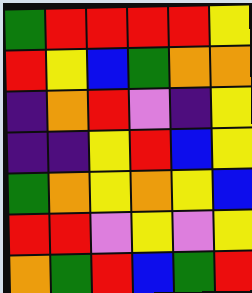[["green", "red", "red", "red", "red", "yellow"], ["red", "yellow", "blue", "green", "orange", "orange"], ["indigo", "orange", "red", "violet", "indigo", "yellow"], ["indigo", "indigo", "yellow", "red", "blue", "yellow"], ["green", "orange", "yellow", "orange", "yellow", "blue"], ["red", "red", "violet", "yellow", "violet", "yellow"], ["orange", "green", "red", "blue", "green", "red"]]